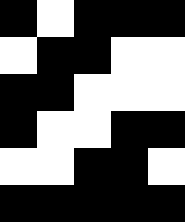[["black", "white", "black", "black", "black"], ["white", "black", "black", "white", "white"], ["black", "black", "white", "white", "white"], ["black", "white", "white", "black", "black"], ["white", "white", "black", "black", "white"], ["black", "black", "black", "black", "black"]]